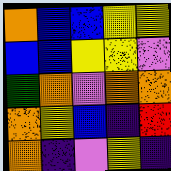[["orange", "blue", "blue", "yellow", "yellow"], ["blue", "blue", "yellow", "yellow", "violet"], ["green", "orange", "violet", "orange", "orange"], ["orange", "yellow", "blue", "indigo", "red"], ["orange", "indigo", "violet", "yellow", "indigo"]]